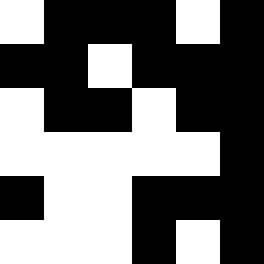[["white", "black", "black", "black", "white", "black"], ["black", "black", "white", "black", "black", "black"], ["white", "black", "black", "white", "black", "black"], ["white", "white", "white", "white", "white", "black"], ["black", "white", "white", "black", "black", "black"], ["white", "white", "white", "black", "white", "black"]]